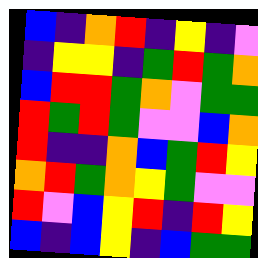[["blue", "indigo", "orange", "red", "indigo", "yellow", "indigo", "violet"], ["indigo", "yellow", "yellow", "indigo", "green", "red", "green", "orange"], ["blue", "red", "red", "green", "orange", "violet", "green", "green"], ["red", "green", "red", "green", "violet", "violet", "blue", "orange"], ["red", "indigo", "indigo", "orange", "blue", "green", "red", "yellow"], ["orange", "red", "green", "orange", "yellow", "green", "violet", "violet"], ["red", "violet", "blue", "yellow", "red", "indigo", "red", "yellow"], ["blue", "indigo", "blue", "yellow", "indigo", "blue", "green", "green"]]